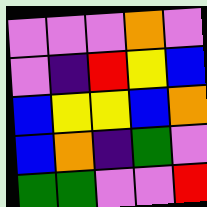[["violet", "violet", "violet", "orange", "violet"], ["violet", "indigo", "red", "yellow", "blue"], ["blue", "yellow", "yellow", "blue", "orange"], ["blue", "orange", "indigo", "green", "violet"], ["green", "green", "violet", "violet", "red"]]